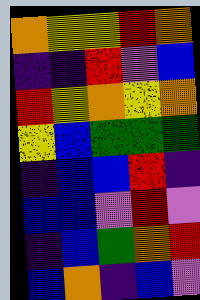[["orange", "yellow", "yellow", "red", "orange"], ["indigo", "indigo", "red", "violet", "blue"], ["red", "yellow", "orange", "yellow", "orange"], ["yellow", "blue", "green", "green", "green"], ["indigo", "blue", "blue", "red", "indigo"], ["blue", "blue", "violet", "red", "violet"], ["indigo", "blue", "green", "orange", "red"], ["blue", "orange", "indigo", "blue", "violet"]]